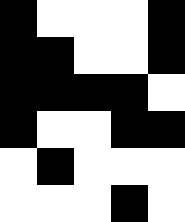[["black", "white", "white", "white", "black"], ["black", "black", "white", "white", "black"], ["black", "black", "black", "black", "white"], ["black", "white", "white", "black", "black"], ["white", "black", "white", "white", "white"], ["white", "white", "white", "black", "white"]]